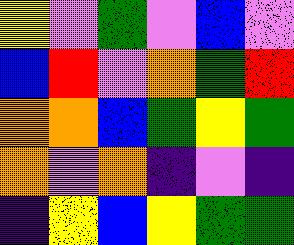[["yellow", "violet", "green", "violet", "blue", "violet"], ["blue", "red", "violet", "orange", "green", "red"], ["orange", "orange", "blue", "green", "yellow", "green"], ["orange", "violet", "orange", "indigo", "violet", "indigo"], ["indigo", "yellow", "blue", "yellow", "green", "green"]]